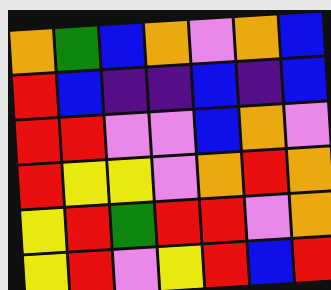[["orange", "green", "blue", "orange", "violet", "orange", "blue"], ["red", "blue", "indigo", "indigo", "blue", "indigo", "blue"], ["red", "red", "violet", "violet", "blue", "orange", "violet"], ["red", "yellow", "yellow", "violet", "orange", "red", "orange"], ["yellow", "red", "green", "red", "red", "violet", "orange"], ["yellow", "red", "violet", "yellow", "red", "blue", "red"]]